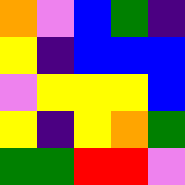[["orange", "violet", "blue", "green", "indigo"], ["yellow", "indigo", "blue", "blue", "blue"], ["violet", "yellow", "yellow", "yellow", "blue"], ["yellow", "indigo", "yellow", "orange", "green"], ["green", "green", "red", "red", "violet"]]